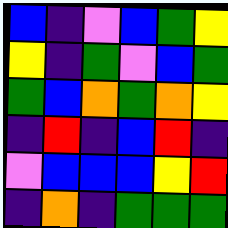[["blue", "indigo", "violet", "blue", "green", "yellow"], ["yellow", "indigo", "green", "violet", "blue", "green"], ["green", "blue", "orange", "green", "orange", "yellow"], ["indigo", "red", "indigo", "blue", "red", "indigo"], ["violet", "blue", "blue", "blue", "yellow", "red"], ["indigo", "orange", "indigo", "green", "green", "green"]]